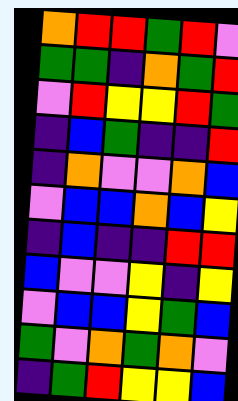[["orange", "red", "red", "green", "red", "violet"], ["green", "green", "indigo", "orange", "green", "red"], ["violet", "red", "yellow", "yellow", "red", "green"], ["indigo", "blue", "green", "indigo", "indigo", "red"], ["indigo", "orange", "violet", "violet", "orange", "blue"], ["violet", "blue", "blue", "orange", "blue", "yellow"], ["indigo", "blue", "indigo", "indigo", "red", "red"], ["blue", "violet", "violet", "yellow", "indigo", "yellow"], ["violet", "blue", "blue", "yellow", "green", "blue"], ["green", "violet", "orange", "green", "orange", "violet"], ["indigo", "green", "red", "yellow", "yellow", "blue"]]